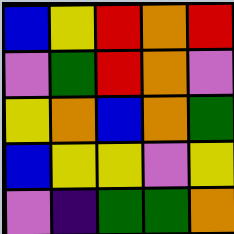[["blue", "yellow", "red", "orange", "red"], ["violet", "green", "red", "orange", "violet"], ["yellow", "orange", "blue", "orange", "green"], ["blue", "yellow", "yellow", "violet", "yellow"], ["violet", "indigo", "green", "green", "orange"]]